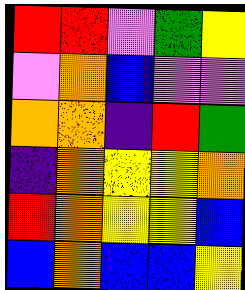[["red", "red", "violet", "green", "yellow"], ["violet", "orange", "blue", "violet", "violet"], ["orange", "orange", "indigo", "red", "green"], ["indigo", "orange", "yellow", "yellow", "orange"], ["red", "orange", "yellow", "yellow", "blue"], ["blue", "orange", "blue", "blue", "yellow"]]